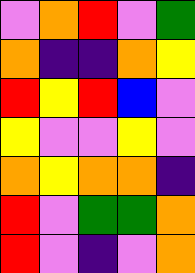[["violet", "orange", "red", "violet", "green"], ["orange", "indigo", "indigo", "orange", "yellow"], ["red", "yellow", "red", "blue", "violet"], ["yellow", "violet", "violet", "yellow", "violet"], ["orange", "yellow", "orange", "orange", "indigo"], ["red", "violet", "green", "green", "orange"], ["red", "violet", "indigo", "violet", "orange"]]